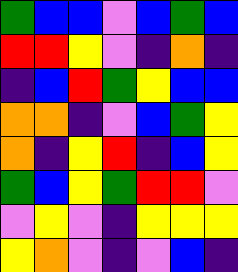[["green", "blue", "blue", "violet", "blue", "green", "blue"], ["red", "red", "yellow", "violet", "indigo", "orange", "indigo"], ["indigo", "blue", "red", "green", "yellow", "blue", "blue"], ["orange", "orange", "indigo", "violet", "blue", "green", "yellow"], ["orange", "indigo", "yellow", "red", "indigo", "blue", "yellow"], ["green", "blue", "yellow", "green", "red", "red", "violet"], ["violet", "yellow", "violet", "indigo", "yellow", "yellow", "yellow"], ["yellow", "orange", "violet", "indigo", "violet", "blue", "indigo"]]